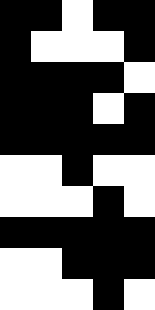[["black", "black", "white", "black", "black"], ["black", "white", "white", "white", "black"], ["black", "black", "black", "black", "white"], ["black", "black", "black", "white", "black"], ["black", "black", "black", "black", "black"], ["white", "white", "black", "white", "white"], ["white", "white", "white", "black", "white"], ["black", "black", "black", "black", "black"], ["white", "white", "black", "black", "black"], ["white", "white", "white", "black", "white"]]